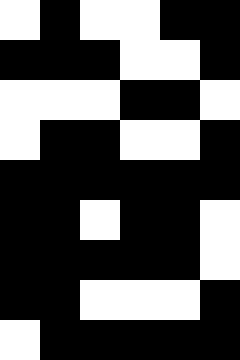[["white", "black", "white", "white", "black", "black"], ["black", "black", "black", "white", "white", "black"], ["white", "white", "white", "black", "black", "white"], ["white", "black", "black", "white", "white", "black"], ["black", "black", "black", "black", "black", "black"], ["black", "black", "white", "black", "black", "white"], ["black", "black", "black", "black", "black", "white"], ["black", "black", "white", "white", "white", "black"], ["white", "black", "black", "black", "black", "black"]]